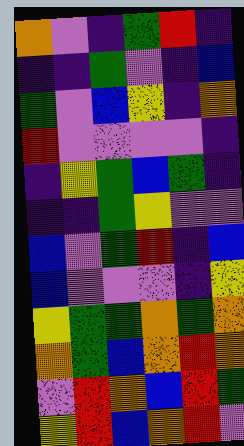[["orange", "violet", "indigo", "green", "red", "indigo"], ["indigo", "indigo", "green", "violet", "indigo", "blue"], ["green", "violet", "blue", "yellow", "indigo", "orange"], ["red", "violet", "violet", "violet", "violet", "indigo"], ["indigo", "yellow", "green", "blue", "green", "indigo"], ["indigo", "indigo", "green", "yellow", "violet", "violet"], ["blue", "violet", "green", "red", "indigo", "blue"], ["blue", "violet", "violet", "violet", "indigo", "yellow"], ["yellow", "green", "green", "orange", "green", "orange"], ["orange", "green", "blue", "orange", "red", "orange"], ["violet", "red", "orange", "blue", "red", "green"], ["yellow", "red", "blue", "orange", "red", "violet"]]